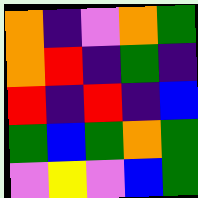[["orange", "indigo", "violet", "orange", "green"], ["orange", "red", "indigo", "green", "indigo"], ["red", "indigo", "red", "indigo", "blue"], ["green", "blue", "green", "orange", "green"], ["violet", "yellow", "violet", "blue", "green"]]